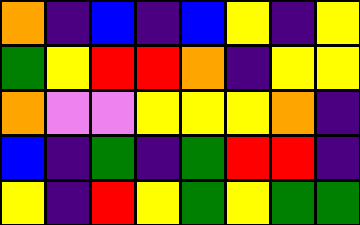[["orange", "indigo", "blue", "indigo", "blue", "yellow", "indigo", "yellow"], ["green", "yellow", "red", "red", "orange", "indigo", "yellow", "yellow"], ["orange", "violet", "violet", "yellow", "yellow", "yellow", "orange", "indigo"], ["blue", "indigo", "green", "indigo", "green", "red", "red", "indigo"], ["yellow", "indigo", "red", "yellow", "green", "yellow", "green", "green"]]